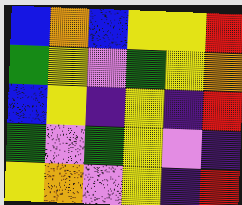[["blue", "orange", "blue", "yellow", "yellow", "red"], ["green", "yellow", "violet", "green", "yellow", "orange"], ["blue", "yellow", "indigo", "yellow", "indigo", "red"], ["green", "violet", "green", "yellow", "violet", "indigo"], ["yellow", "orange", "violet", "yellow", "indigo", "red"]]